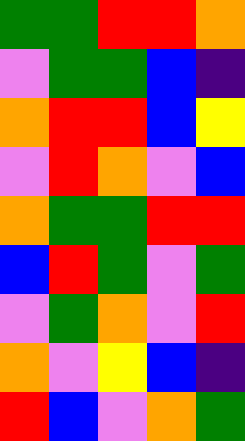[["green", "green", "red", "red", "orange"], ["violet", "green", "green", "blue", "indigo"], ["orange", "red", "red", "blue", "yellow"], ["violet", "red", "orange", "violet", "blue"], ["orange", "green", "green", "red", "red"], ["blue", "red", "green", "violet", "green"], ["violet", "green", "orange", "violet", "red"], ["orange", "violet", "yellow", "blue", "indigo"], ["red", "blue", "violet", "orange", "green"]]